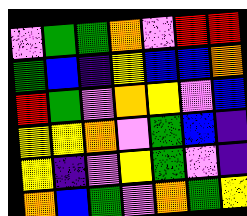[["violet", "green", "green", "orange", "violet", "red", "red"], ["green", "blue", "indigo", "yellow", "blue", "blue", "orange"], ["red", "green", "violet", "orange", "yellow", "violet", "blue"], ["yellow", "yellow", "orange", "violet", "green", "blue", "indigo"], ["yellow", "indigo", "violet", "yellow", "green", "violet", "indigo"], ["orange", "blue", "green", "violet", "orange", "green", "yellow"]]